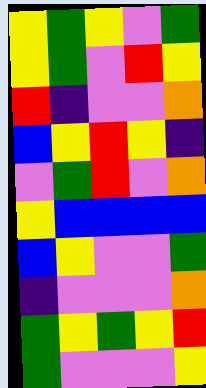[["yellow", "green", "yellow", "violet", "green"], ["yellow", "green", "violet", "red", "yellow"], ["red", "indigo", "violet", "violet", "orange"], ["blue", "yellow", "red", "yellow", "indigo"], ["violet", "green", "red", "violet", "orange"], ["yellow", "blue", "blue", "blue", "blue"], ["blue", "yellow", "violet", "violet", "green"], ["indigo", "violet", "violet", "violet", "orange"], ["green", "yellow", "green", "yellow", "red"], ["green", "violet", "violet", "violet", "yellow"]]